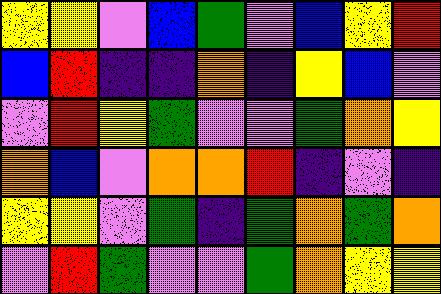[["yellow", "yellow", "violet", "blue", "green", "violet", "blue", "yellow", "red"], ["blue", "red", "indigo", "indigo", "orange", "indigo", "yellow", "blue", "violet"], ["violet", "red", "yellow", "green", "violet", "violet", "green", "orange", "yellow"], ["orange", "blue", "violet", "orange", "orange", "red", "indigo", "violet", "indigo"], ["yellow", "yellow", "violet", "green", "indigo", "green", "orange", "green", "orange"], ["violet", "red", "green", "violet", "violet", "green", "orange", "yellow", "yellow"]]